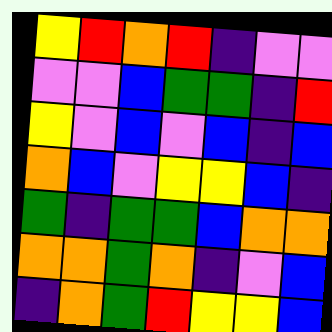[["yellow", "red", "orange", "red", "indigo", "violet", "violet"], ["violet", "violet", "blue", "green", "green", "indigo", "red"], ["yellow", "violet", "blue", "violet", "blue", "indigo", "blue"], ["orange", "blue", "violet", "yellow", "yellow", "blue", "indigo"], ["green", "indigo", "green", "green", "blue", "orange", "orange"], ["orange", "orange", "green", "orange", "indigo", "violet", "blue"], ["indigo", "orange", "green", "red", "yellow", "yellow", "blue"]]